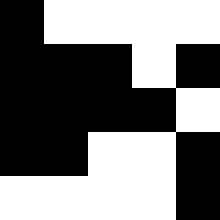[["black", "white", "white", "white", "white"], ["black", "black", "black", "white", "black"], ["black", "black", "black", "black", "white"], ["black", "black", "white", "white", "black"], ["white", "white", "white", "white", "black"]]